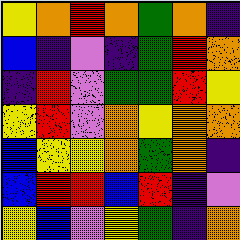[["yellow", "orange", "red", "orange", "green", "orange", "indigo"], ["blue", "indigo", "violet", "indigo", "green", "red", "orange"], ["indigo", "red", "violet", "green", "green", "red", "yellow"], ["yellow", "red", "violet", "orange", "yellow", "orange", "orange"], ["blue", "yellow", "yellow", "orange", "green", "orange", "indigo"], ["blue", "red", "red", "blue", "red", "indigo", "violet"], ["yellow", "blue", "violet", "yellow", "green", "indigo", "orange"]]